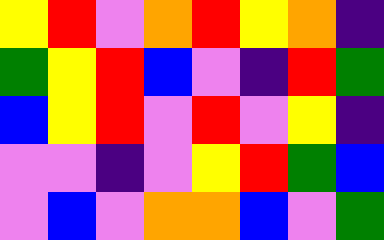[["yellow", "red", "violet", "orange", "red", "yellow", "orange", "indigo"], ["green", "yellow", "red", "blue", "violet", "indigo", "red", "green"], ["blue", "yellow", "red", "violet", "red", "violet", "yellow", "indigo"], ["violet", "violet", "indigo", "violet", "yellow", "red", "green", "blue"], ["violet", "blue", "violet", "orange", "orange", "blue", "violet", "green"]]